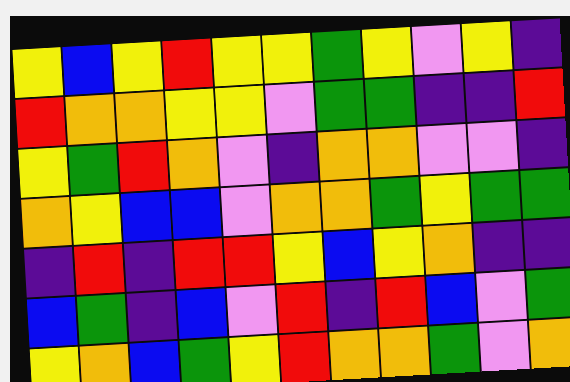[["yellow", "blue", "yellow", "red", "yellow", "yellow", "green", "yellow", "violet", "yellow", "indigo"], ["red", "orange", "orange", "yellow", "yellow", "violet", "green", "green", "indigo", "indigo", "red"], ["yellow", "green", "red", "orange", "violet", "indigo", "orange", "orange", "violet", "violet", "indigo"], ["orange", "yellow", "blue", "blue", "violet", "orange", "orange", "green", "yellow", "green", "green"], ["indigo", "red", "indigo", "red", "red", "yellow", "blue", "yellow", "orange", "indigo", "indigo"], ["blue", "green", "indigo", "blue", "violet", "red", "indigo", "red", "blue", "violet", "green"], ["yellow", "orange", "blue", "green", "yellow", "red", "orange", "orange", "green", "violet", "orange"]]